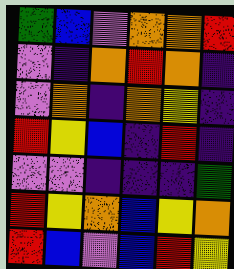[["green", "blue", "violet", "orange", "orange", "red"], ["violet", "indigo", "orange", "red", "orange", "indigo"], ["violet", "orange", "indigo", "orange", "yellow", "indigo"], ["red", "yellow", "blue", "indigo", "red", "indigo"], ["violet", "violet", "indigo", "indigo", "indigo", "green"], ["red", "yellow", "orange", "blue", "yellow", "orange"], ["red", "blue", "violet", "blue", "red", "yellow"]]